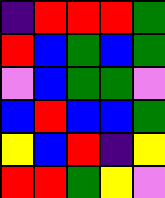[["indigo", "red", "red", "red", "green"], ["red", "blue", "green", "blue", "green"], ["violet", "blue", "green", "green", "violet"], ["blue", "red", "blue", "blue", "green"], ["yellow", "blue", "red", "indigo", "yellow"], ["red", "red", "green", "yellow", "violet"]]